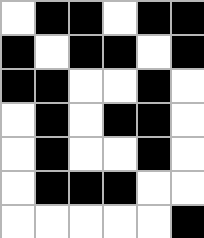[["white", "black", "black", "white", "black", "black"], ["black", "white", "black", "black", "white", "black"], ["black", "black", "white", "white", "black", "white"], ["white", "black", "white", "black", "black", "white"], ["white", "black", "white", "white", "black", "white"], ["white", "black", "black", "black", "white", "white"], ["white", "white", "white", "white", "white", "black"]]